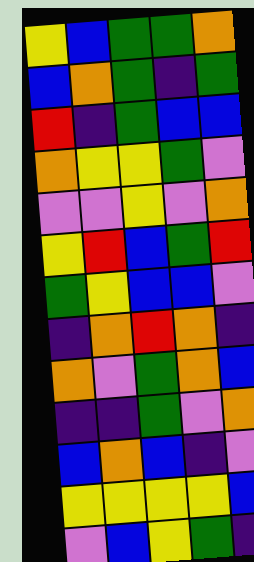[["yellow", "blue", "green", "green", "orange"], ["blue", "orange", "green", "indigo", "green"], ["red", "indigo", "green", "blue", "blue"], ["orange", "yellow", "yellow", "green", "violet"], ["violet", "violet", "yellow", "violet", "orange"], ["yellow", "red", "blue", "green", "red"], ["green", "yellow", "blue", "blue", "violet"], ["indigo", "orange", "red", "orange", "indigo"], ["orange", "violet", "green", "orange", "blue"], ["indigo", "indigo", "green", "violet", "orange"], ["blue", "orange", "blue", "indigo", "violet"], ["yellow", "yellow", "yellow", "yellow", "blue"], ["violet", "blue", "yellow", "green", "indigo"]]